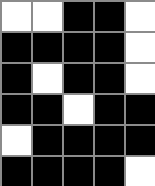[["white", "white", "black", "black", "white"], ["black", "black", "black", "black", "white"], ["black", "white", "black", "black", "white"], ["black", "black", "white", "black", "black"], ["white", "black", "black", "black", "black"], ["black", "black", "black", "black", "white"]]